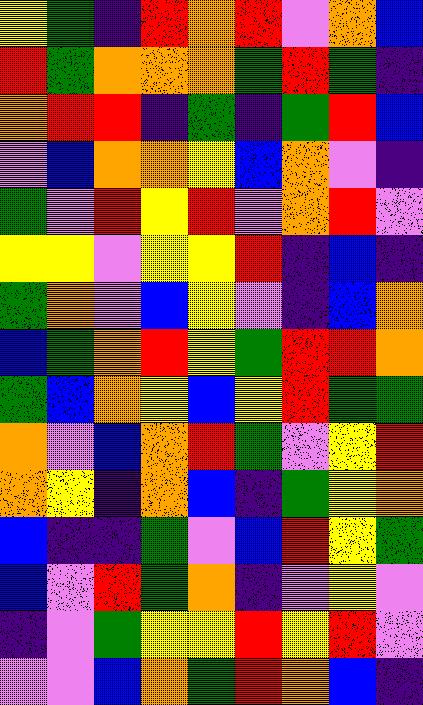[["yellow", "green", "indigo", "red", "orange", "red", "violet", "orange", "blue"], ["red", "green", "orange", "orange", "orange", "green", "red", "green", "indigo"], ["orange", "red", "red", "indigo", "green", "indigo", "green", "red", "blue"], ["violet", "blue", "orange", "orange", "yellow", "blue", "orange", "violet", "indigo"], ["green", "violet", "red", "yellow", "red", "violet", "orange", "red", "violet"], ["yellow", "yellow", "violet", "yellow", "yellow", "red", "indigo", "blue", "indigo"], ["green", "orange", "violet", "blue", "yellow", "violet", "indigo", "blue", "orange"], ["blue", "green", "orange", "red", "yellow", "green", "red", "red", "orange"], ["green", "blue", "orange", "yellow", "blue", "yellow", "red", "green", "green"], ["orange", "violet", "blue", "orange", "red", "green", "violet", "yellow", "red"], ["orange", "yellow", "indigo", "orange", "blue", "indigo", "green", "yellow", "orange"], ["blue", "indigo", "indigo", "green", "violet", "blue", "red", "yellow", "green"], ["blue", "violet", "red", "green", "orange", "indigo", "violet", "yellow", "violet"], ["indigo", "violet", "green", "yellow", "yellow", "red", "yellow", "red", "violet"], ["violet", "violet", "blue", "orange", "green", "red", "orange", "blue", "indigo"]]